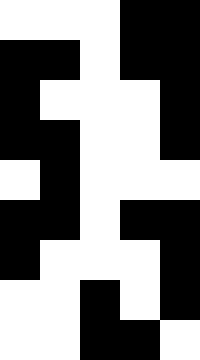[["white", "white", "white", "black", "black"], ["black", "black", "white", "black", "black"], ["black", "white", "white", "white", "black"], ["black", "black", "white", "white", "black"], ["white", "black", "white", "white", "white"], ["black", "black", "white", "black", "black"], ["black", "white", "white", "white", "black"], ["white", "white", "black", "white", "black"], ["white", "white", "black", "black", "white"]]